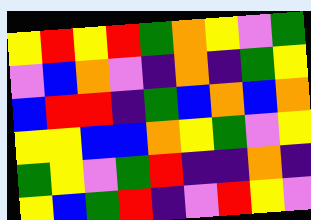[["yellow", "red", "yellow", "red", "green", "orange", "yellow", "violet", "green"], ["violet", "blue", "orange", "violet", "indigo", "orange", "indigo", "green", "yellow"], ["blue", "red", "red", "indigo", "green", "blue", "orange", "blue", "orange"], ["yellow", "yellow", "blue", "blue", "orange", "yellow", "green", "violet", "yellow"], ["green", "yellow", "violet", "green", "red", "indigo", "indigo", "orange", "indigo"], ["yellow", "blue", "green", "red", "indigo", "violet", "red", "yellow", "violet"]]